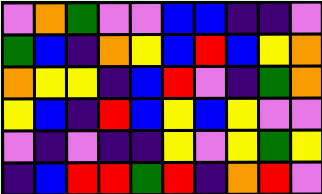[["violet", "orange", "green", "violet", "violet", "blue", "blue", "indigo", "indigo", "violet"], ["green", "blue", "indigo", "orange", "yellow", "blue", "red", "blue", "yellow", "orange"], ["orange", "yellow", "yellow", "indigo", "blue", "red", "violet", "indigo", "green", "orange"], ["yellow", "blue", "indigo", "red", "blue", "yellow", "blue", "yellow", "violet", "violet"], ["violet", "indigo", "violet", "indigo", "indigo", "yellow", "violet", "yellow", "green", "yellow"], ["indigo", "blue", "red", "red", "green", "red", "indigo", "orange", "red", "violet"]]